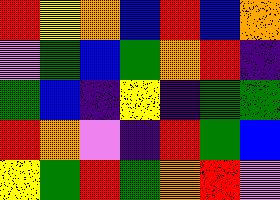[["red", "yellow", "orange", "blue", "red", "blue", "orange"], ["violet", "green", "blue", "green", "orange", "red", "indigo"], ["green", "blue", "indigo", "yellow", "indigo", "green", "green"], ["red", "orange", "violet", "indigo", "red", "green", "blue"], ["yellow", "green", "red", "green", "orange", "red", "violet"]]